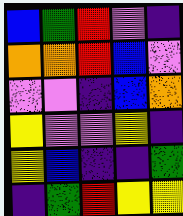[["blue", "green", "red", "violet", "indigo"], ["orange", "orange", "red", "blue", "violet"], ["violet", "violet", "indigo", "blue", "orange"], ["yellow", "violet", "violet", "yellow", "indigo"], ["yellow", "blue", "indigo", "indigo", "green"], ["indigo", "green", "red", "yellow", "yellow"]]